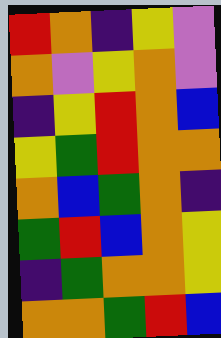[["red", "orange", "indigo", "yellow", "violet"], ["orange", "violet", "yellow", "orange", "violet"], ["indigo", "yellow", "red", "orange", "blue"], ["yellow", "green", "red", "orange", "orange"], ["orange", "blue", "green", "orange", "indigo"], ["green", "red", "blue", "orange", "yellow"], ["indigo", "green", "orange", "orange", "yellow"], ["orange", "orange", "green", "red", "blue"]]